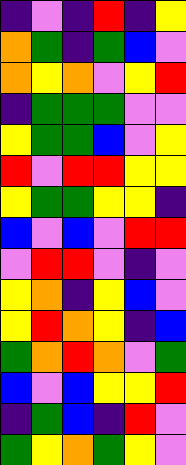[["indigo", "violet", "indigo", "red", "indigo", "yellow"], ["orange", "green", "indigo", "green", "blue", "violet"], ["orange", "yellow", "orange", "violet", "yellow", "red"], ["indigo", "green", "green", "green", "violet", "violet"], ["yellow", "green", "green", "blue", "violet", "yellow"], ["red", "violet", "red", "red", "yellow", "yellow"], ["yellow", "green", "green", "yellow", "yellow", "indigo"], ["blue", "violet", "blue", "violet", "red", "red"], ["violet", "red", "red", "violet", "indigo", "violet"], ["yellow", "orange", "indigo", "yellow", "blue", "violet"], ["yellow", "red", "orange", "yellow", "indigo", "blue"], ["green", "orange", "red", "orange", "violet", "green"], ["blue", "violet", "blue", "yellow", "yellow", "red"], ["indigo", "green", "blue", "indigo", "red", "violet"], ["green", "yellow", "orange", "green", "yellow", "violet"]]